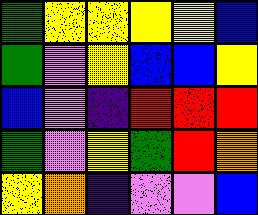[["green", "yellow", "yellow", "yellow", "yellow", "blue"], ["green", "violet", "yellow", "blue", "blue", "yellow"], ["blue", "violet", "indigo", "red", "red", "red"], ["green", "violet", "yellow", "green", "red", "orange"], ["yellow", "orange", "indigo", "violet", "violet", "blue"]]